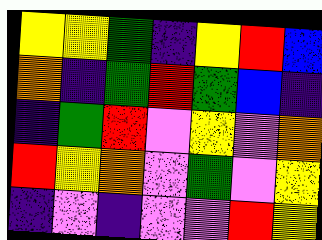[["yellow", "yellow", "green", "indigo", "yellow", "red", "blue"], ["orange", "indigo", "green", "red", "green", "blue", "indigo"], ["indigo", "green", "red", "violet", "yellow", "violet", "orange"], ["red", "yellow", "orange", "violet", "green", "violet", "yellow"], ["indigo", "violet", "indigo", "violet", "violet", "red", "yellow"]]